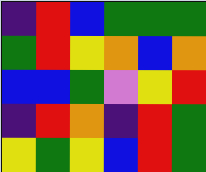[["indigo", "red", "blue", "green", "green", "green"], ["green", "red", "yellow", "orange", "blue", "orange"], ["blue", "blue", "green", "violet", "yellow", "red"], ["indigo", "red", "orange", "indigo", "red", "green"], ["yellow", "green", "yellow", "blue", "red", "green"]]